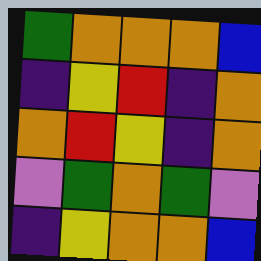[["green", "orange", "orange", "orange", "blue"], ["indigo", "yellow", "red", "indigo", "orange"], ["orange", "red", "yellow", "indigo", "orange"], ["violet", "green", "orange", "green", "violet"], ["indigo", "yellow", "orange", "orange", "blue"]]